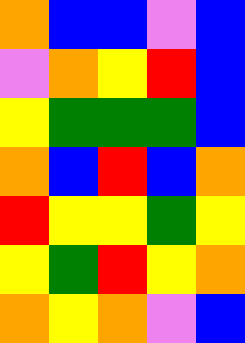[["orange", "blue", "blue", "violet", "blue"], ["violet", "orange", "yellow", "red", "blue"], ["yellow", "green", "green", "green", "blue"], ["orange", "blue", "red", "blue", "orange"], ["red", "yellow", "yellow", "green", "yellow"], ["yellow", "green", "red", "yellow", "orange"], ["orange", "yellow", "orange", "violet", "blue"]]